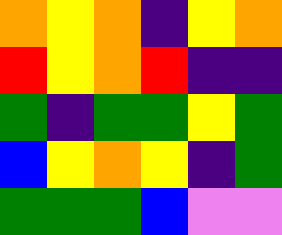[["orange", "yellow", "orange", "indigo", "yellow", "orange"], ["red", "yellow", "orange", "red", "indigo", "indigo"], ["green", "indigo", "green", "green", "yellow", "green"], ["blue", "yellow", "orange", "yellow", "indigo", "green"], ["green", "green", "green", "blue", "violet", "violet"]]